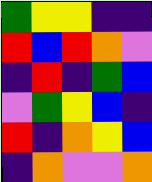[["green", "yellow", "yellow", "indigo", "indigo"], ["red", "blue", "red", "orange", "violet"], ["indigo", "red", "indigo", "green", "blue"], ["violet", "green", "yellow", "blue", "indigo"], ["red", "indigo", "orange", "yellow", "blue"], ["indigo", "orange", "violet", "violet", "orange"]]